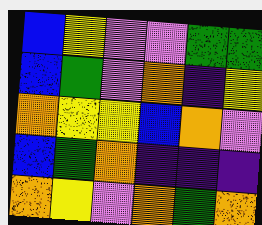[["blue", "yellow", "violet", "violet", "green", "green"], ["blue", "green", "violet", "orange", "indigo", "yellow"], ["orange", "yellow", "yellow", "blue", "orange", "violet"], ["blue", "green", "orange", "indigo", "indigo", "indigo"], ["orange", "yellow", "violet", "orange", "green", "orange"]]